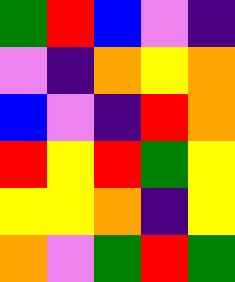[["green", "red", "blue", "violet", "indigo"], ["violet", "indigo", "orange", "yellow", "orange"], ["blue", "violet", "indigo", "red", "orange"], ["red", "yellow", "red", "green", "yellow"], ["yellow", "yellow", "orange", "indigo", "yellow"], ["orange", "violet", "green", "red", "green"]]